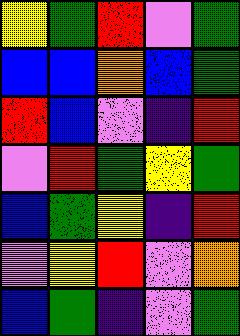[["yellow", "green", "red", "violet", "green"], ["blue", "blue", "orange", "blue", "green"], ["red", "blue", "violet", "indigo", "red"], ["violet", "red", "green", "yellow", "green"], ["blue", "green", "yellow", "indigo", "red"], ["violet", "yellow", "red", "violet", "orange"], ["blue", "green", "indigo", "violet", "green"]]